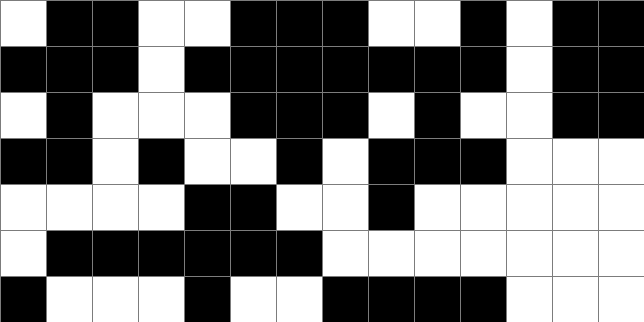[["white", "black", "black", "white", "white", "black", "black", "black", "white", "white", "black", "white", "black", "black"], ["black", "black", "black", "white", "black", "black", "black", "black", "black", "black", "black", "white", "black", "black"], ["white", "black", "white", "white", "white", "black", "black", "black", "white", "black", "white", "white", "black", "black"], ["black", "black", "white", "black", "white", "white", "black", "white", "black", "black", "black", "white", "white", "white"], ["white", "white", "white", "white", "black", "black", "white", "white", "black", "white", "white", "white", "white", "white"], ["white", "black", "black", "black", "black", "black", "black", "white", "white", "white", "white", "white", "white", "white"], ["black", "white", "white", "white", "black", "white", "white", "black", "black", "black", "black", "white", "white", "white"]]